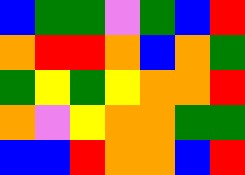[["blue", "green", "green", "violet", "green", "blue", "red"], ["orange", "red", "red", "orange", "blue", "orange", "green"], ["green", "yellow", "green", "yellow", "orange", "orange", "red"], ["orange", "violet", "yellow", "orange", "orange", "green", "green"], ["blue", "blue", "red", "orange", "orange", "blue", "red"]]